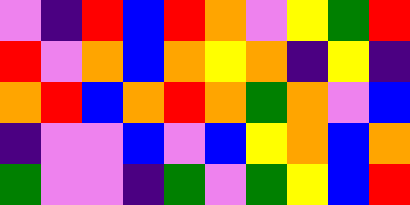[["violet", "indigo", "red", "blue", "red", "orange", "violet", "yellow", "green", "red"], ["red", "violet", "orange", "blue", "orange", "yellow", "orange", "indigo", "yellow", "indigo"], ["orange", "red", "blue", "orange", "red", "orange", "green", "orange", "violet", "blue"], ["indigo", "violet", "violet", "blue", "violet", "blue", "yellow", "orange", "blue", "orange"], ["green", "violet", "violet", "indigo", "green", "violet", "green", "yellow", "blue", "red"]]